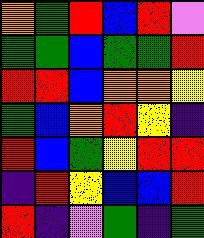[["orange", "green", "red", "blue", "red", "violet"], ["green", "green", "blue", "green", "green", "red"], ["red", "red", "blue", "orange", "orange", "yellow"], ["green", "blue", "orange", "red", "yellow", "indigo"], ["red", "blue", "green", "yellow", "red", "red"], ["indigo", "red", "yellow", "blue", "blue", "red"], ["red", "indigo", "violet", "green", "indigo", "green"]]